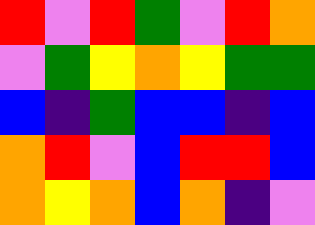[["red", "violet", "red", "green", "violet", "red", "orange"], ["violet", "green", "yellow", "orange", "yellow", "green", "green"], ["blue", "indigo", "green", "blue", "blue", "indigo", "blue"], ["orange", "red", "violet", "blue", "red", "red", "blue"], ["orange", "yellow", "orange", "blue", "orange", "indigo", "violet"]]